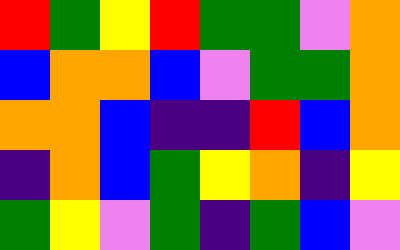[["red", "green", "yellow", "red", "green", "green", "violet", "orange"], ["blue", "orange", "orange", "blue", "violet", "green", "green", "orange"], ["orange", "orange", "blue", "indigo", "indigo", "red", "blue", "orange"], ["indigo", "orange", "blue", "green", "yellow", "orange", "indigo", "yellow"], ["green", "yellow", "violet", "green", "indigo", "green", "blue", "violet"]]